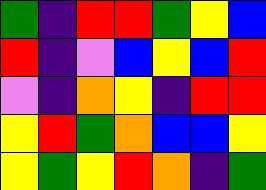[["green", "indigo", "red", "red", "green", "yellow", "blue"], ["red", "indigo", "violet", "blue", "yellow", "blue", "red"], ["violet", "indigo", "orange", "yellow", "indigo", "red", "red"], ["yellow", "red", "green", "orange", "blue", "blue", "yellow"], ["yellow", "green", "yellow", "red", "orange", "indigo", "green"]]